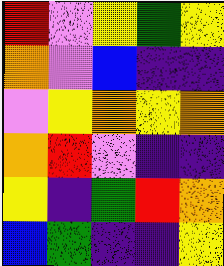[["red", "violet", "yellow", "green", "yellow"], ["orange", "violet", "blue", "indigo", "indigo"], ["violet", "yellow", "orange", "yellow", "orange"], ["orange", "red", "violet", "indigo", "indigo"], ["yellow", "indigo", "green", "red", "orange"], ["blue", "green", "indigo", "indigo", "yellow"]]